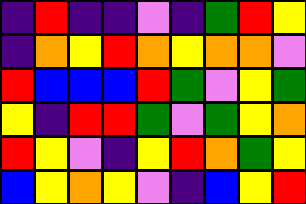[["indigo", "red", "indigo", "indigo", "violet", "indigo", "green", "red", "yellow"], ["indigo", "orange", "yellow", "red", "orange", "yellow", "orange", "orange", "violet"], ["red", "blue", "blue", "blue", "red", "green", "violet", "yellow", "green"], ["yellow", "indigo", "red", "red", "green", "violet", "green", "yellow", "orange"], ["red", "yellow", "violet", "indigo", "yellow", "red", "orange", "green", "yellow"], ["blue", "yellow", "orange", "yellow", "violet", "indigo", "blue", "yellow", "red"]]